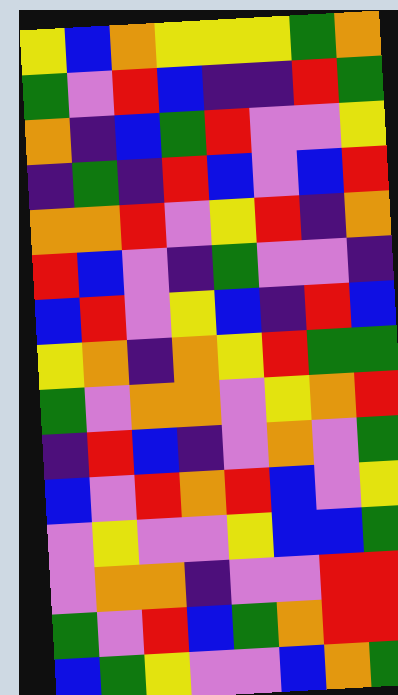[["yellow", "blue", "orange", "yellow", "yellow", "yellow", "green", "orange"], ["green", "violet", "red", "blue", "indigo", "indigo", "red", "green"], ["orange", "indigo", "blue", "green", "red", "violet", "violet", "yellow"], ["indigo", "green", "indigo", "red", "blue", "violet", "blue", "red"], ["orange", "orange", "red", "violet", "yellow", "red", "indigo", "orange"], ["red", "blue", "violet", "indigo", "green", "violet", "violet", "indigo"], ["blue", "red", "violet", "yellow", "blue", "indigo", "red", "blue"], ["yellow", "orange", "indigo", "orange", "yellow", "red", "green", "green"], ["green", "violet", "orange", "orange", "violet", "yellow", "orange", "red"], ["indigo", "red", "blue", "indigo", "violet", "orange", "violet", "green"], ["blue", "violet", "red", "orange", "red", "blue", "violet", "yellow"], ["violet", "yellow", "violet", "violet", "yellow", "blue", "blue", "green"], ["violet", "orange", "orange", "indigo", "violet", "violet", "red", "red"], ["green", "violet", "red", "blue", "green", "orange", "red", "red"], ["blue", "green", "yellow", "violet", "violet", "blue", "orange", "green"]]